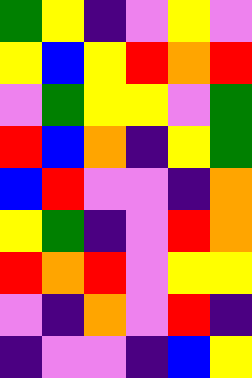[["green", "yellow", "indigo", "violet", "yellow", "violet"], ["yellow", "blue", "yellow", "red", "orange", "red"], ["violet", "green", "yellow", "yellow", "violet", "green"], ["red", "blue", "orange", "indigo", "yellow", "green"], ["blue", "red", "violet", "violet", "indigo", "orange"], ["yellow", "green", "indigo", "violet", "red", "orange"], ["red", "orange", "red", "violet", "yellow", "yellow"], ["violet", "indigo", "orange", "violet", "red", "indigo"], ["indigo", "violet", "violet", "indigo", "blue", "yellow"]]